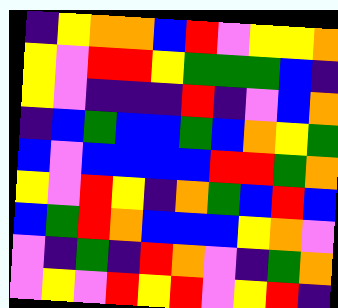[["indigo", "yellow", "orange", "orange", "blue", "red", "violet", "yellow", "yellow", "orange"], ["yellow", "violet", "red", "red", "yellow", "green", "green", "green", "blue", "indigo"], ["yellow", "violet", "indigo", "indigo", "indigo", "red", "indigo", "violet", "blue", "orange"], ["indigo", "blue", "green", "blue", "blue", "green", "blue", "orange", "yellow", "green"], ["blue", "violet", "blue", "blue", "blue", "blue", "red", "red", "green", "orange"], ["yellow", "violet", "red", "yellow", "indigo", "orange", "green", "blue", "red", "blue"], ["blue", "green", "red", "orange", "blue", "blue", "blue", "yellow", "orange", "violet"], ["violet", "indigo", "green", "indigo", "red", "orange", "violet", "indigo", "green", "orange"], ["violet", "yellow", "violet", "red", "yellow", "red", "violet", "yellow", "red", "indigo"]]